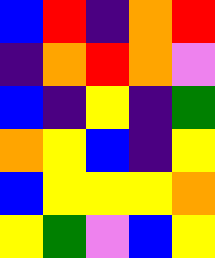[["blue", "red", "indigo", "orange", "red"], ["indigo", "orange", "red", "orange", "violet"], ["blue", "indigo", "yellow", "indigo", "green"], ["orange", "yellow", "blue", "indigo", "yellow"], ["blue", "yellow", "yellow", "yellow", "orange"], ["yellow", "green", "violet", "blue", "yellow"]]